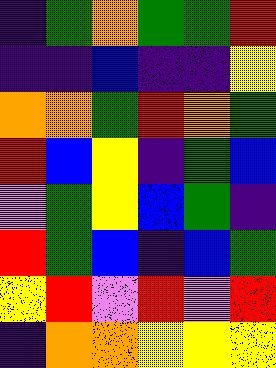[["indigo", "green", "orange", "green", "green", "red"], ["indigo", "indigo", "blue", "indigo", "indigo", "yellow"], ["orange", "orange", "green", "red", "orange", "green"], ["red", "blue", "yellow", "indigo", "green", "blue"], ["violet", "green", "yellow", "blue", "green", "indigo"], ["red", "green", "blue", "indigo", "blue", "green"], ["yellow", "red", "violet", "red", "violet", "red"], ["indigo", "orange", "orange", "yellow", "yellow", "yellow"]]